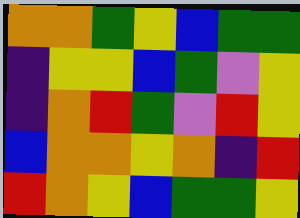[["orange", "orange", "green", "yellow", "blue", "green", "green"], ["indigo", "yellow", "yellow", "blue", "green", "violet", "yellow"], ["indigo", "orange", "red", "green", "violet", "red", "yellow"], ["blue", "orange", "orange", "yellow", "orange", "indigo", "red"], ["red", "orange", "yellow", "blue", "green", "green", "yellow"]]